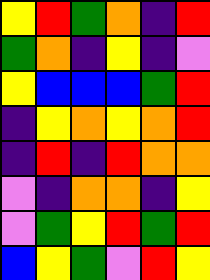[["yellow", "red", "green", "orange", "indigo", "red"], ["green", "orange", "indigo", "yellow", "indigo", "violet"], ["yellow", "blue", "blue", "blue", "green", "red"], ["indigo", "yellow", "orange", "yellow", "orange", "red"], ["indigo", "red", "indigo", "red", "orange", "orange"], ["violet", "indigo", "orange", "orange", "indigo", "yellow"], ["violet", "green", "yellow", "red", "green", "red"], ["blue", "yellow", "green", "violet", "red", "yellow"]]